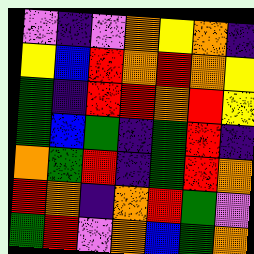[["violet", "indigo", "violet", "orange", "yellow", "orange", "indigo"], ["yellow", "blue", "red", "orange", "red", "orange", "yellow"], ["green", "indigo", "red", "red", "orange", "red", "yellow"], ["green", "blue", "green", "indigo", "green", "red", "indigo"], ["orange", "green", "red", "indigo", "green", "red", "orange"], ["red", "orange", "indigo", "orange", "red", "green", "violet"], ["green", "red", "violet", "orange", "blue", "green", "orange"]]